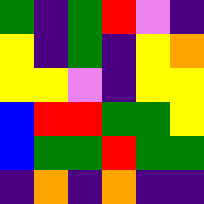[["green", "indigo", "green", "red", "violet", "indigo"], ["yellow", "indigo", "green", "indigo", "yellow", "orange"], ["yellow", "yellow", "violet", "indigo", "yellow", "yellow"], ["blue", "red", "red", "green", "green", "yellow"], ["blue", "green", "green", "red", "green", "green"], ["indigo", "orange", "indigo", "orange", "indigo", "indigo"]]